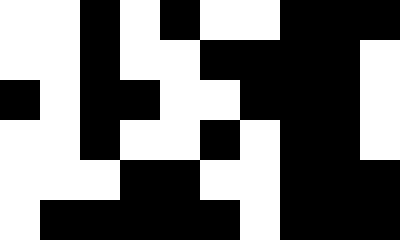[["white", "white", "black", "white", "black", "white", "white", "black", "black", "black"], ["white", "white", "black", "white", "white", "black", "black", "black", "black", "white"], ["black", "white", "black", "black", "white", "white", "black", "black", "black", "white"], ["white", "white", "black", "white", "white", "black", "white", "black", "black", "white"], ["white", "white", "white", "black", "black", "white", "white", "black", "black", "black"], ["white", "black", "black", "black", "black", "black", "white", "black", "black", "black"]]